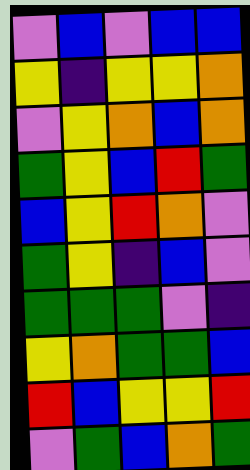[["violet", "blue", "violet", "blue", "blue"], ["yellow", "indigo", "yellow", "yellow", "orange"], ["violet", "yellow", "orange", "blue", "orange"], ["green", "yellow", "blue", "red", "green"], ["blue", "yellow", "red", "orange", "violet"], ["green", "yellow", "indigo", "blue", "violet"], ["green", "green", "green", "violet", "indigo"], ["yellow", "orange", "green", "green", "blue"], ["red", "blue", "yellow", "yellow", "red"], ["violet", "green", "blue", "orange", "green"]]